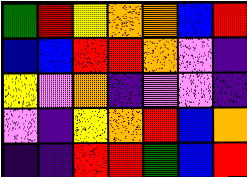[["green", "red", "yellow", "orange", "orange", "blue", "red"], ["blue", "blue", "red", "red", "orange", "violet", "indigo"], ["yellow", "violet", "orange", "indigo", "violet", "violet", "indigo"], ["violet", "indigo", "yellow", "orange", "red", "blue", "orange"], ["indigo", "indigo", "red", "red", "green", "blue", "red"]]